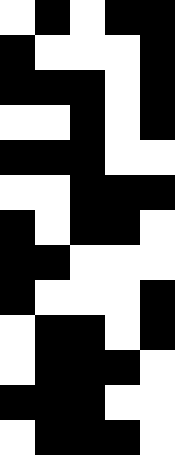[["white", "black", "white", "black", "black"], ["black", "white", "white", "white", "black"], ["black", "black", "black", "white", "black"], ["white", "white", "black", "white", "black"], ["black", "black", "black", "white", "white"], ["white", "white", "black", "black", "black"], ["black", "white", "black", "black", "white"], ["black", "black", "white", "white", "white"], ["black", "white", "white", "white", "black"], ["white", "black", "black", "white", "black"], ["white", "black", "black", "black", "white"], ["black", "black", "black", "white", "white"], ["white", "black", "black", "black", "white"]]